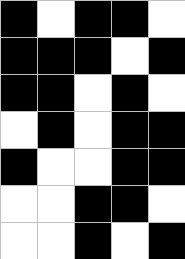[["black", "white", "black", "black", "white"], ["black", "black", "black", "white", "black"], ["black", "black", "white", "black", "white"], ["white", "black", "white", "black", "black"], ["black", "white", "white", "black", "black"], ["white", "white", "black", "black", "white"], ["white", "white", "black", "white", "black"]]